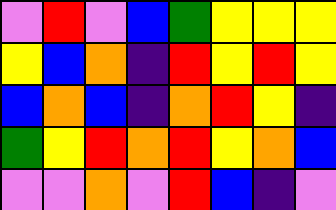[["violet", "red", "violet", "blue", "green", "yellow", "yellow", "yellow"], ["yellow", "blue", "orange", "indigo", "red", "yellow", "red", "yellow"], ["blue", "orange", "blue", "indigo", "orange", "red", "yellow", "indigo"], ["green", "yellow", "red", "orange", "red", "yellow", "orange", "blue"], ["violet", "violet", "orange", "violet", "red", "blue", "indigo", "violet"]]